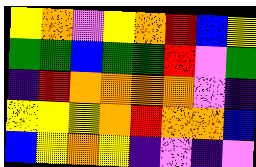[["yellow", "orange", "violet", "yellow", "orange", "red", "blue", "yellow"], ["green", "green", "blue", "green", "green", "red", "violet", "green"], ["indigo", "red", "orange", "orange", "orange", "orange", "violet", "indigo"], ["yellow", "yellow", "yellow", "orange", "red", "orange", "orange", "blue"], ["blue", "yellow", "orange", "yellow", "indigo", "violet", "indigo", "violet"]]